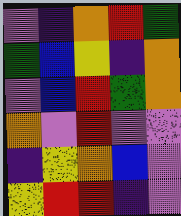[["violet", "indigo", "orange", "red", "green"], ["green", "blue", "yellow", "indigo", "orange"], ["violet", "blue", "red", "green", "orange"], ["orange", "violet", "red", "violet", "violet"], ["indigo", "yellow", "orange", "blue", "violet"], ["yellow", "red", "red", "indigo", "violet"]]